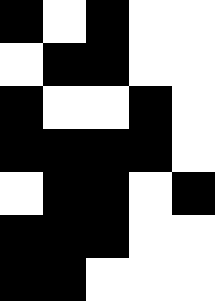[["black", "white", "black", "white", "white"], ["white", "black", "black", "white", "white"], ["black", "white", "white", "black", "white"], ["black", "black", "black", "black", "white"], ["white", "black", "black", "white", "black"], ["black", "black", "black", "white", "white"], ["black", "black", "white", "white", "white"]]